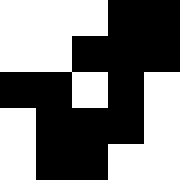[["white", "white", "white", "black", "black"], ["white", "white", "black", "black", "black"], ["black", "black", "white", "black", "white"], ["white", "black", "black", "black", "white"], ["white", "black", "black", "white", "white"]]